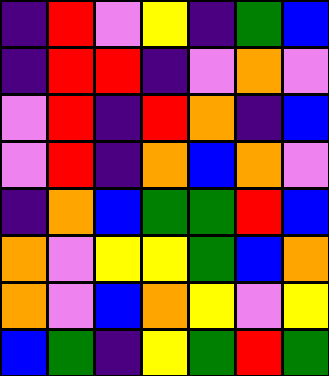[["indigo", "red", "violet", "yellow", "indigo", "green", "blue"], ["indigo", "red", "red", "indigo", "violet", "orange", "violet"], ["violet", "red", "indigo", "red", "orange", "indigo", "blue"], ["violet", "red", "indigo", "orange", "blue", "orange", "violet"], ["indigo", "orange", "blue", "green", "green", "red", "blue"], ["orange", "violet", "yellow", "yellow", "green", "blue", "orange"], ["orange", "violet", "blue", "orange", "yellow", "violet", "yellow"], ["blue", "green", "indigo", "yellow", "green", "red", "green"]]